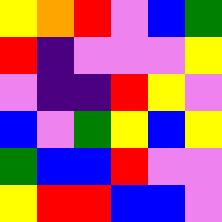[["yellow", "orange", "red", "violet", "blue", "green"], ["red", "indigo", "violet", "violet", "violet", "yellow"], ["violet", "indigo", "indigo", "red", "yellow", "violet"], ["blue", "violet", "green", "yellow", "blue", "yellow"], ["green", "blue", "blue", "red", "violet", "violet"], ["yellow", "red", "red", "blue", "blue", "violet"]]